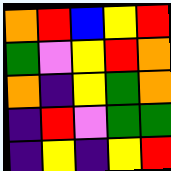[["orange", "red", "blue", "yellow", "red"], ["green", "violet", "yellow", "red", "orange"], ["orange", "indigo", "yellow", "green", "orange"], ["indigo", "red", "violet", "green", "green"], ["indigo", "yellow", "indigo", "yellow", "red"]]